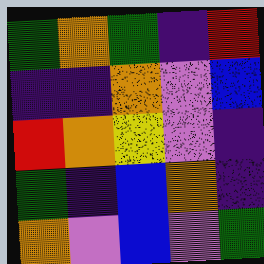[["green", "orange", "green", "indigo", "red"], ["indigo", "indigo", "orange", "violet", "blue"], ["red", "orange", "yellow", "violet", "indigo"], ["green", "indigo", "blue", "orange", "indigo"], ["orange", "violet", "blue", "violet", "green"]]